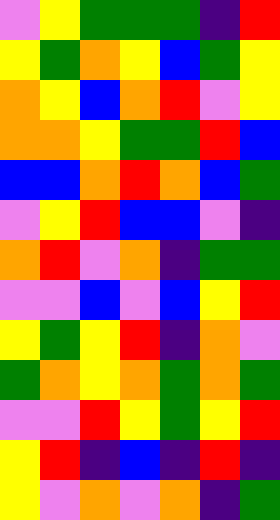[["violet", "yellow", "green", "green", "green", "indigo", "red"], ["yellow", "green", "orange", "yellow", "blue", "green", "yellow"], ["orange", "yellow", "blue", "orange", "red", "violet", "yellow"], ["orange", "orange", "yellow", "green", "green", "red", "blue"], ["blue", "blue", "orange", "red", "orange", "blue", "green"], ["violet", "yellow", "red", "blue", "blue", "violet", "indigo"], ["orange", "red", "violet", "orange", "indigo", "green", "green"], ["violet", "violet", "blue", "violet", "blue", "yellow", "red"], ["yellow", "green", "yellow", "red", "indigo", "orange", "violet"], ["green", "orange", "yellow", "orange", "green", "orange", "green"], ["violet", "violet", "red", "yellow", "green", "yellow", "red"], ["yellow", "red", "indigo", "blue", "indigo", "red", "indigo"], ["yellow", "violet", "orange", "violet", "orange", "indigo", "green"]]